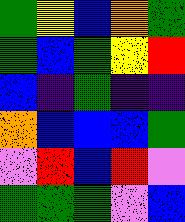[["green", "yellow", "blue", "orange", "green"], ["green", "blue", "green", "yellow", "red"], ["blue", "indigo", "green", "indigo", "indigo"], ["orange", "blue", "blue", "blue", "green"], ["violet", "red", "blue", "red", "violet"], ["green", "green", "green", "violet", "blue"]]